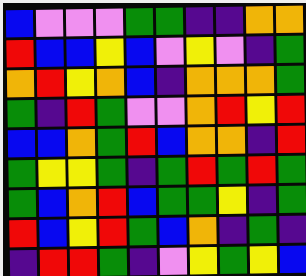[["blue", "violet", "violet", "violet", "green", "green", "indigo", "indigo", "orange", "orange"], ["red", "blue", "blue", "yellow", "blue", "violet", "yellow", "violet", "indigo", "green"], ["orange", "red", "yellow", "orange", "blue", "indigo", "orange", "orange", "orange", "green"], ["green", "indigo", "red", "green", "violet", "violet", "orange", "red", "yellow", "red"], ["blue", "blue", "orange", "green", "red", "blue", "orange", "orange", "indigo", "red"], ["green", "yellow", "yellow", "green", "indigo", "green", "red", "green", "red", "green"], ["green", "blue", "orange", "red", "blue", "green", "green", "yellow", "indigo", "green"], ["red", "blue", "yellow", "red", "green", "blue", "orange", "indigo", "green", "indigo"], ["indigo", "red", "red", "green", "indigo", "violet", "yellow", "green", "yellow", "blue"]]